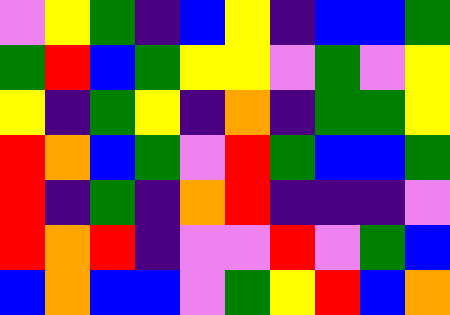[["violet", "yellow", "green", "indigo", "blue", "yellow", "indigo", "blue", "blue", "green"], ["green", "red", "blue", "green", "yellow", "yellow", "violet", "green", "violet", "yellow"], ["yellow", "indigo", "green", "yellow", "indigo", "orange", "indigo", "green", "green", "yellow"], ["red", "orange", "blue", "green", "violet", "red", "green", "blue", "blue", "green"], ["red", "indigo", "green", "indigo", "orange", "red", "indigo", "indigo", "indigo", "violet"], ["red", "orange", "red", "indigo", "violet", "violet", "red", "violet", "green", "blue"], ["blue", "orange", "blue", "blue", "violet", "green", "yellow", "red", "blue", "orange"]]